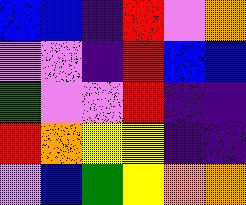[["blue", "blue", "indigo", "red", "violet", "orange"], ["violet", "violet", "indigo", "red", "blue", "blue"], ["green", "violet", "violet", "red", "indigo", "indigo"], ["red", "orange", "yellow", "yellow", "indigo", "indigo"], ["violet", "blue", "green", "yellow", "orange", "orange"]]